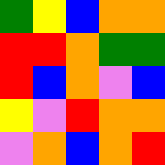[["green", "yellow", "blue", "orange", "orange"], ["red", "red", "orange", "green", "green"], ["red", "blue", "orange", "violet", "blue"], ["yellow", "violet", "red", "orange", "orange"], ["violet", "orange", "blue", "orange", "red"]]